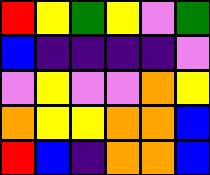[["red", "yellow", "green", "yellow", "violet", "green"], ["blue", "indigo", "indigo", "indigo", "indigo", "violet"], ["violet", "yellow", "violet", "violet", "orange", "yellow"], ["orange", "yellow", "yellow", "orange", "orange", "blue"], ["red", "blue", "indigo", "orange", "orange", "blue"]]